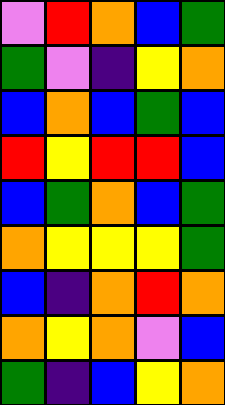[["violet", "red", "orange", "blue", "green"], ["green", "violet", "indigo", "yellow", "orange"], ["blue", "orange", "blue", "green", "blue"], ["red", "yellow", "red", "red", "blue"], ["blue", "green", "orange", "blue", "green"], ["orange", "yellow", "yellow", "yellow", "green"], ["blue", "indigo", "orange", "red", "orange"], ["orange", "yellow", "orange", "violet", "blue"], ["green", "indigo", "blue", "yellow", "orange"]]